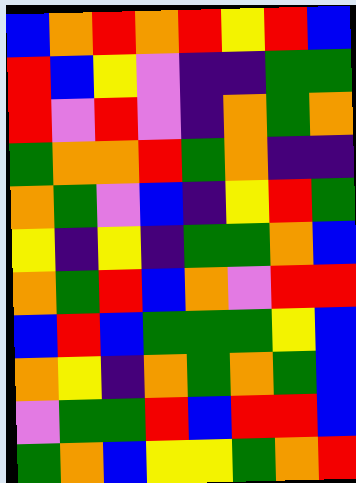[["blue", "orange", "red", "orange", "red", "yellow", "red", "blue"], ["red", "blue", "yellow", "violet", "indigo", "indigo", "green", "green"], ["red", "violet", "red", "violet", "indigo", "orange", "green", "orange"], ["green", "orange", "orange", "red", "green", "orange", "indigo", "indigo"], ["orange", "green", "violet", "blue", "indigo", "yellow", "red", "green"], ["yellow", "indigo", "yellow", "indigo", "green", "green", "orange", "blue"], ["orange", "green", "red", "blue", "orange", "violet", "red", "red"], ["blue", "red", "blue", "green", "green", "green", "yellow", "blue"], ["orange", "yellow", "indigo", "orange", "green", "orange", "green", "blue"], ["violet", "green", "green", "red", "blue", "red", "red", "blue"], ["green", "orange", "blue", "yellow", "yellow", "green", "orange", "red"]]